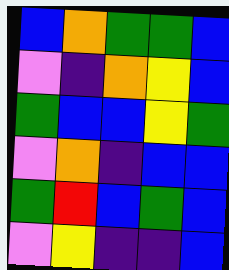[["blue", "orange", "green", "green", "blue"], ["violet", "indigo", "orange", "yellow", "blue"], ["green", "blue", "blue", "yellow", "green"], ["violet", "orange", "indigo", "blue", "blue"], ["green", "red", "blue", "green", "blue"], ["violet", "yellow", "indigo", "indigo", "blue"]]